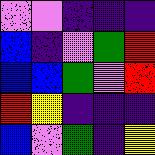[["violet", "violet", "indigo", "indigo", "indigo"], ["blue", "indigo", "violet", "green", "red"], ["blue", "blue", "green", "violet", "red"], ["red", "yellow", "indigo", "indigo", "indigo"], ["blue", "violet", "green", "indigo", "yellow"]]